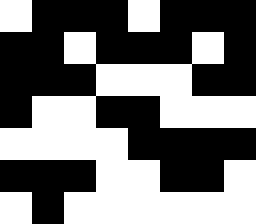[["white", "black", "black", "black", "white", "black", "black", "black"], ["black", "black", "white", "black", "black", "black", "white", "black"], ["black", "black", "black", "white", "white", "white", "black", "black"], ["black", "white", "white", "black", "black", "white", "white", "white"], ["white", "white", "white", "white", "black", "black", "black", "black"], ["black", "black", "black", "white", "white", "black", "black", "white"], ["white", "black", "white", "white", "white", "white", "white", "white"]]